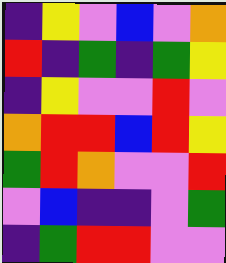[["indigo", "yellow", "violet", "blue", "violet", "orange"], ["red", "indigo", "green", "indigo", "green", "yellow"], ["indigo", "yellow", "violet", "violet", "red", "violet"], ["orange", "red", "red", "blue", "red", "yellow"], ["green", "red", "orange", "violet", "violet", "red"], ["violet", "blue", "indigo", "indigo", "violet", "green"], ["indigo", "green", "red", "red", "violet", "violet"]]